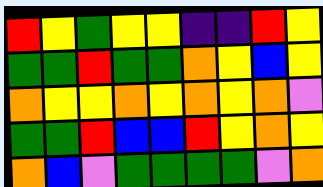[["red", "yellow", "green", "yellow", "yellow", "indigo", "indigo", "red", "yellow"], ["green", "green", "red", "green", "green", "orange", "yellow", "blue", "yellow"], ["orange", "yellow", "yellow", "orange", "yellow", "orange", "yellow", "orange", "violet"], ["green", "green", "red", "blue", "blue", "red", "yellow", "orange", "yellow"], ["orange", "blue", "violet", "green", "green", "green", "green", "violet", "orange"]]